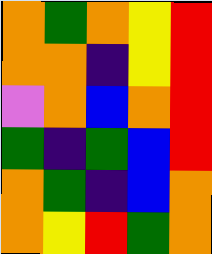[["orange", "green", "orange", "yellow", "red"], ["orange", "orange", "indigo", "yellow", "red"], ["violet", "orange", "blue", "orange", "red"], ["green", "indigo", "green", "blue", "red"], ["orange", "green", "indigo", "blue", "orange"], ["orange", "yellow", "red", "green", "orange"]]